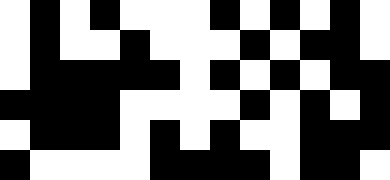[["white", "black", "white", "black", "white", "white", "white", "black", "white", "black", "white", "black", "white"], ["white", "black", "white", "white", "black", "white", "white", "white", "black", "white", "black", "black", "white"], ["white", "black", "black", "black", "black", "black", "white", "black", "white", "black", "white", "black", "black"], ["black", "black", "black", "black", "white", "white", "white", "white", "black", "white", "black", "white", "black"], ["white", "black", "black", "black", "white", "black", "white", "black", "white", "white", "black", "black", "black"], ["black", "white", "white", "white", "white", "black", "black", "black", "black", "white", "black", "black", "white"]]